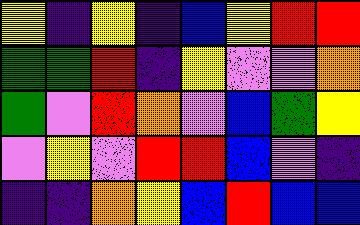[["yellow", "indigo", "yellow", "indigo", "blue", "yellow", "red", "red"], ["green", "green", "red", "indigo", "yellow", "violet", "violet", "orange"], ["green", "violet", "red", "orange", "violet", "blue", "green", "yellow"], ["violet", "yellow", "violet", "red", "red", "blue", "violet", "indigo"], ["indigo", "indigo", "orange", "yellow", "blue", "red", "blue", "blue"]]